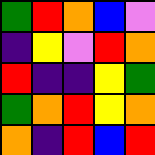[["green", "red", "orange", "blue", "violet"], ["indigo", "yellow", "violet", "red", "orange"], ["red", "indigo", "indigo", "yellow", "green"], ["green", "orange", "red", "yellow", "orange"], ["orange", "indigo", "red", "blue", "red"]]